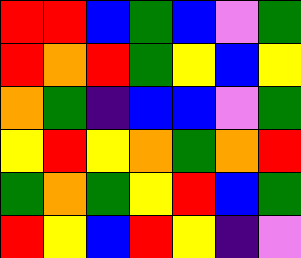[["red", "red", "blue", "green", "blue", "violet", "green"], ["red", "orange", "red", "green", "yellow", "blue", "yellow"], ["orange", "green", "indigo", "blue", "blue", "violet", "green"], ["yellow", "red", "yellow", "orange", "green", "orange", "red"], ["green", "orange", "green", "yellow", "red", "blue", "green"], ["red", "yellow", "blue", "red", "yellow", "indigo", "violet"]]